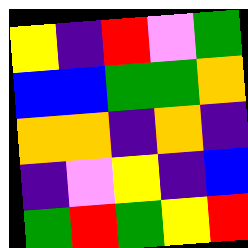[["yellow", "indigo", "red", "violet", "green"], ["blue", "blue", "green", "green", "orange"], ["orange", "orange", "indigo", "orange", "indigo"], ["indigo", "violet", "yellow", "indigo", "blue"], ["green", "red", "green", "yellow", "red"]]